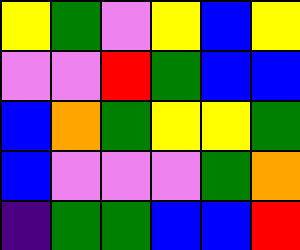[["yellow", "green", "violet", "yellow", "blue", "yellow"], ["violet", "violet", "red", "green", "blue", "blue"], ["blue", "orange", "green", "yellow", "yellow", "green"], ["blue", "violet", "violet", "violet", "green", "orange"], ["indigo", "green", "green", "blue", "blue", "red"]]